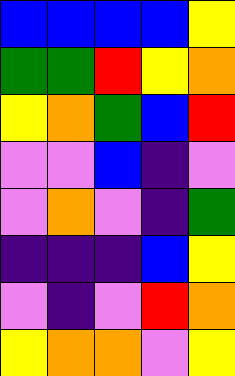[["blue", "blue", "blue", "blue", "yellow"], ["green", "green", "red", "yellow", "orange"], ["yellow", "orange", "green", "blue", "red"], ["violet", "violet", "blue", "indigo", "violet"], ["violet", "orange", "violet", "indigo", "green"], ["indigo", "indigo", "indigo", "blue", "yellow"], ["violet", "indigo", "violet", "red", "orange"], ["yellow", "orange", "orange", "violet", "yellow"]]